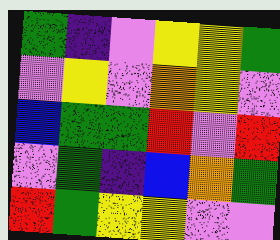[["green", "indigo", "violet", "yellow", "yellow", "green"], ["violet", "yellow", "violet", "orange", "yellow", "violet"], ["blue", "green", "green", "red", "violet", "red"], ["violet", "green", "indigo", "blue", "orange", "green"], ["red", "green", "yellow", "yellow", "violet", "violet"]]